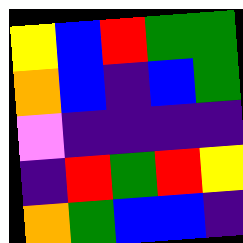[["yellow", "blue", "red", "green", "green"], ["orange", "blue", "indigo", "blue", "green"], ["violet", "indigo", "indigo", "indigo", "indigo"], ["indigo", "red", "green", "red", "yellow"], ["orange", "green", "blue", "blue", "indigo"]]